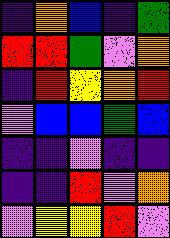[["indigo", "orange", "blue", "indigo", "green"], ["red", "red", "green", "violet", "orange"], ["indigo", "red", "yellow", "orange", "red"], ["violet", "blue", "blue", "green", "blue"], ["indigo", "indigo", "violet", "indigo", "indigo"], ["indigo", "indigo", "red", "violet", "orange"], ["violet", "yellow", "yellow", "red", "violet"]]